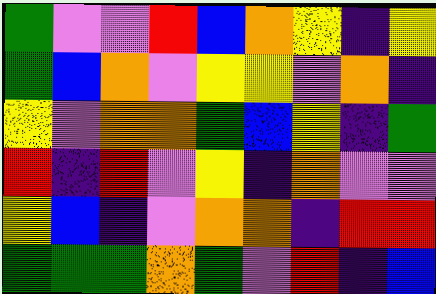[["green", "violet", "violet", "red", "blue", "orange", "yellow", "indigo", "yellow"], ["green", "blue", "orange", "violet", "yellow", "yellow", "violet", "orange", "indigo"], ["yellow", "violet", "orange", "orange", "green", "blue", "yellow", "indigo", "green"], ["red", "indigo", "red", "violet", "yellow", "indigo", "orange", "violet", "violet"], ["yellow", "blue", "indigo", "violet", "orange", "orange", "indigo", "red", "red"], ["green", "green", "green", "orange", "green", "violet", "red", "indigo", "blue"]]